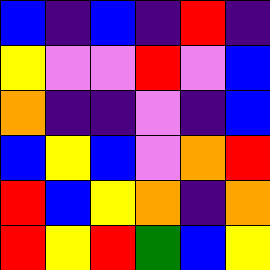[["blue", "indigo", "blue", "indigo", "red", "indigo"], ["yellow", "violet", "violet", "red", "violet", "blue"], ["orange", "indigo", "indigo", "violet", "indigo", "blue"], ["blue", "yellow", "blue", "violet", "orange", "red"], ["red", "blue", "yellow", "orange", "indigo", "orange"], ["red", "yellow", "red", "green", "blue", "yellow"]]